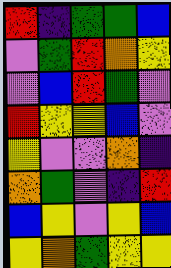[["red", "indigo", "green", "green", "blue"], ["violet", "green", "red", "orange", "yellow"], ["violet", "blue", "red", "green", "violet"], ["red", "yellow", "yellow", "blue", "violet"], ["yellow", "violet", "violet", "orange", "indigo"], ["orange", "green", "violet", "indigo", "red"], ["blue", "yellow", "violet", "yellow", "blue"], ["yellow", "orange", "green", "yellow", "yellow"]]